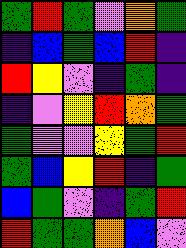[["green", "red", "green", "violet", "orange", "green"], ["indigo", "blue", "green", "blue", "red", "indigo"], ["red", "yellow", "violet", "indigo", "green", "indigo"], ["indigo", "violet", "yellow", "red", "orange", "green"], ["green", "violet", "violet", "yellow", "green", "red"], ["green", "blue", "yellow", "red", "indigo", "green"], ["blue", "green", "violet", "indigo", "green", "red"], ["red", "green", "green", "orange", "blue", "violet"]]